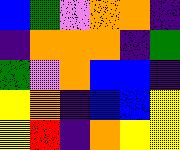[["blue", "green", "violet", "orange", "orange", "indigo"], ["indigo", "orange", "orange", "orange", "indigo", "green"], ["green", "violet", "orange", "blue", "blue", "indigo"], ["yellow", "orange", "indigo", "blue", "blue", "yellow"], ["yellow", "red", "indigo", "orange", "yellow", "yellow"]]